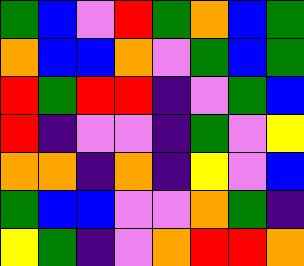[["green", "blue", "violet", "red", "green", "orange", "blue", "green"], ["orange", "blue", "blue", "orange", "violet", "green", "blue", "green"], ["red", "green", "red", "red", "indigo", "violet", "green", "blue"], ["red", "indigo", "violet", "violet", "indigo", "green", "violet", "yellow"], ["orange", "orange", "indigo", "orange", "indigo", "yellow", "violet", "blue"], ["green", "blue", "blue", "violet", "violet", "orange", "green", "indigo"], ["yellow", "green", "indigo", "violet", "orange", "red", "red", "orange"]]